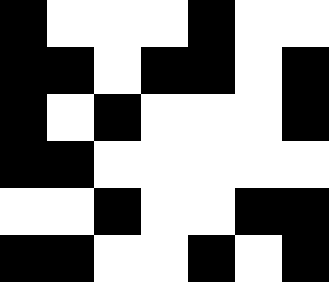[["black", "white", "white", "white", "black", "white", "white"], ["black", "black", "white", "black", "black", "white", "black"], ["black", "white", "black", "white", "white", "white", "black"], ["black", "black", "white", "white", "white", "white", "white"], ["white", "white", "black", "white", "white", "black", "black"], ["black", "black", "white", "white", "black", "white", "black"]]